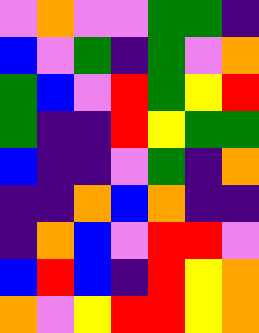[["violet", "orange", "violet", "violet", "green", "green", "indigo"], ["blue", "violet", "green", "indigo", "green", "violet", "orange"], ["green", "blue", "violet", "red", "green", "yellow", "red"], ["green", "indigo", "indigo", "red", "yellow", "green", "green"], ["blue", "indigo", "indigo", "violet", "green", "indigo", "orange"], ["indigo", "indigo", "orange", "blue", "orange", "indigo", "indigo"], ["indigo", "orange", "blue", "violet", "red", "red", "violet"], ["blue", "red", "blue", "indigo", "red", "yellow", "orange"], ["orange", "violet", "yellow", "red", "red", "yellow", "orange"]]